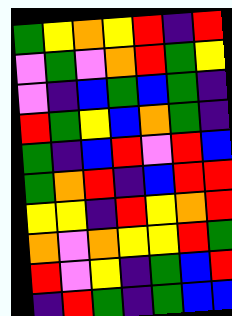[["green", "yellow", "orange", "yellow", "red", "indigo", "red"], ["violet", "green", "violet", "orange", "red", "green", "yellow"], ["violet", "indigo", "blue", "green", "blue", "green", "indigo"], ["red", "green", "yellow", "blue", "orange", "green", "indigo"], ["green", "indigo", "blue", "red", "violet", "red", "blue"], ["green", "orange", "red", "indigo", "blue", "red", "red"], ["yellow", "yellow", "indigo", "red", "yellow", "orange", "red"], ["orange", "violet", "orange", "yellow", "yellow", "red", "green"], ["red", "violet", "yellow", "indigo", "green", "blue", "red"], ["indigo", "red", "green", "indigo", "green", "blue", "blue"]]